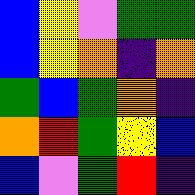[["blue", "yellow", "violet", "green", "green"], ["blue", "yellow", "orange", "indigo", "orange"], ["green", "blue", "green", "orange", "indigo"], ["orange", "red", "green", "yellow", "blue"], ["blue", "violet", "green", "red", "indigo"]]